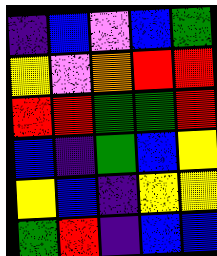[["indigo", "blue", "violet", "blue", "green"], ["yellow", "violet", "orange", "red", "red"], ["red", "red", "green", "green", "red"], ["blue", "indigo", "green", "blue", "yellow"], ["yellow", "blue", "indigo", "yellow", "yellow"], ["green", "red", "indigo", "blue", "blue"]]